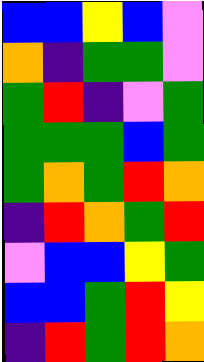[["blue", "blue", "yellow", "blue", "violet"], ["orange", "indigo", "green", "green", "violet"], ["green", "red", "indigo", "violet", "green"], ["green", "green", "green", "blue", "green"], ["green", "orange", "green", "red", "orange"], ["indigo", "red", "orange", "green", "red"], ["violet", "blue", "blue", "yellow", "green"], ["blue", "blue", "green", "red", "yellow"], ["indigo", "red", "green", "red", "orange"]]